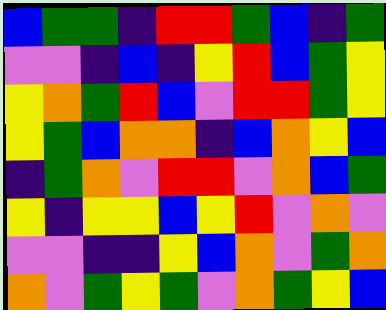[["blue", "green", "green", "indigo", "red", "red", "green", "blue", "indigo", "green"], ["violet", "violet", "indigo", "blue", "indigo", "yellow", "red", "blue", "green", "yellow"], ["yellow", "orange", "green", "red", "blue", "violet", "red", "red", "green", "yellow"], ["yellow", "green", "blue", "orange", "orange", "indigo", "blue", "orange", "yellow", "blue"], ["indigo", "green", "orange", "violet", "red", "red", "violet", "orange", "blue", "green"], ["yellow", "indigo", "yellow", "yellow", "blue", "yellow", "red", "violet", "orange", "violet"], ["violet", "violet", "indigo", "indigo", "yellow", "blue", "orange", "violet", "green", "orange"], ["orange", "violet", "green", "yellow", "green", "violet", "orange", "green", "yellow", "blue"]]